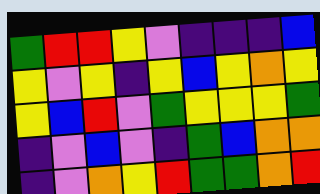[["green", "red", "red", "yellow", "violet", "indigo", "indigo", "indigo", "blue"], ["yellow", "violet", "yellow", "indigo", "yellow", "blue", "yellow", "orange", "yellow"], ["yellow", "blue", "red", "violet", "green", "yellow", "yellow", "yellow", "green"], ["indigo", "violet", "blue", "violet", "indigo", "green", "blue", "orange", "orange"], ["indigo", "violet", "orange", "yellow", "red", "green", "green", "orange", "red"]]